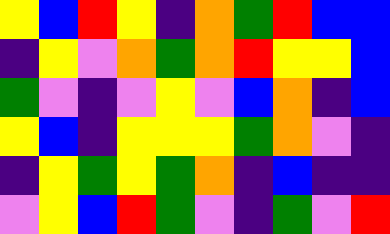[["yellow", "blue", "red", "yellow", "indigo", "orange", "green", "red", "blue", "blue"], ["indigo", "yellow", "violet", "orange", "green", "orange", "red", "yellow", "yellow", "blue"], ["green", "violet", "indigo", "violet", "yellow", "violet", "blue", "orange", "indigo", "blue"], ["yellow", "blue", "indigo", "yellow", "yellow", "yellow", "green", "orange", "violet", "indigo"], ["indigo", "yellow", "green", "yellow", "green", "orange", "indigo", "blue", "indigo", "indigo"], ["violet", "yellow", "blue", "red", "green", "violet", "indigo", "green", "violet", "red"]]